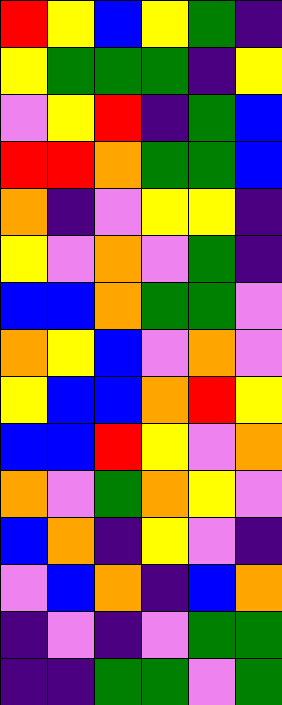[["red", "yellow", "blue", "yellow", "green", "indigo"], ["yellow", "green", "green", "green", "indigo", "yellow"], ["violet", "yellow", "red", "indigo", "green", "blue"], ["red", "red", "orange", "green", "green", "blue"], ["orange", "indigo", "violet", "yellow", "yellow", "indigo"], ["yellow", "violet", "orange", "violet", "green", "indigo"], ["blue", "blue", "orange", "green", "green", "violet"], ["orange", "yellow", "blue", "violet", "orange", "violet"], ["yellow", "blue", "blue", "orange", "red", "yellow"], ["blue", "blue", "red", "yellow", "violet", "orange"], ["orange", "violet", "green", "orange", "yellow", "violet"], ["blue", "orange", "indigo", "yellow", "violet", "indigo"], ["violet", "blue", "orange", "indigo", "blue", "orange"], ["indigo", "violet", "indigo", "violet", "green", "green"], ["indigo", "indigo", "green", "green", "violet", "green"]]